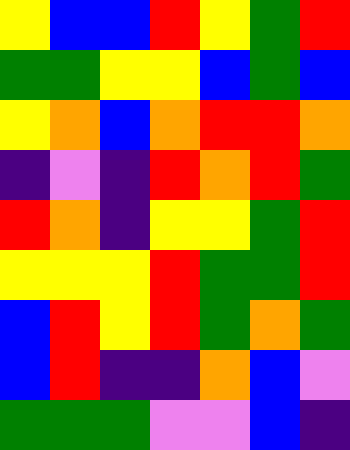[["yellow", "blue", "blue", "red", "yellow", "green", "red"], ["green", "green", "yellow", "yellow", "blue", "green", "blue"], ["yellow", "orange", "blue", "orange", "red", "red", "orange"], ["indigo", "violet", "indigo", "red", "orange", "red", "green"], ["red", "orange", "indigo", "yellow", "yellow", "green", "red"], ["yellow", "yellow", "yellow", "red", "green", "green", "red"], ["blue", "red", "yellow", "red", "green", "orange", "green"], ["blue", "red", "indigo", "indigo", "orange", "blue", "violet"], ["green", "green", "green", "violet", "violet", "blue", "indigo"]]